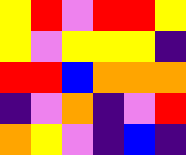[["yellow", "red", "violet", "red", "red", "yellow"], ["yellow", "violet", "yellow", "yellow", "yellow", "indigo"], ["red", "red", "blue", "orange", "orange", "orange"], ["indigo", "violet", "orange", "indigo", "violet", "red"], ["orange", "yellow", "violet", "indigo", "blue", "indigo"]]